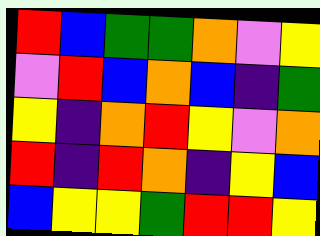[["red", "blue", "green", "green", "orange", "violet", "yellow"], ["violet", "red", "blue", "orange", "blue", "indigo", "green"], ["yellow", "indigo", "orange", "red", "yellow", "violet", "orange"], ["red", "indigo", "red", "orange", "indigo", "yellow", "blue"], ["blue", "yellow", "yellow", "green", "red", "red", "yellow"]]